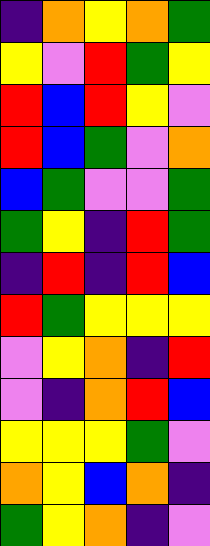[["indigo", "orange", "yellow", "orange", "green"], ["yellow", "violet", "red", "green", "yellow"], ["red", "blue", "red", "yellow", "violet"], ["red", "blue", "green", "violet", "orange"], ["blue", "green", "violet", "violet", "green"], ["green", "yellow", "indigo", "red", "green"], ["indigo", "red", "indigo", "red", "blue"], ["red", "green", "yellow", "yellow", "yellow"], ["violet", "yellow", "orange", "indigo", "red"], ["violet", "indigo", "orange", "red", "blue"], ["yellow", "yellow", "yellow", "green", "violet"], ["orange", "yellow", "blue", "orange", "indigo"], ["green", "yellow", "orange", "indigo", "violet"]]